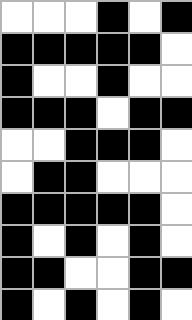[["white", "white", "white", "black", "white", "black"], ["black", "black", "black", "black", "black", "white"], ["black", "white", "white", "black", "white", "white"], ["black", "black", "black", "white", "black", "black"], ["white", "white", "black", "black", "black", "white"], ["white", "black", "black", "white", "white", "white"], ["black", "black", "black", "black", "black", "white"], ["black", "white", "black", "white", "black", "white"], ["black", "black", "white", "white", "black", "black"], ["black", "white", "black", "white", "black", "white"]]